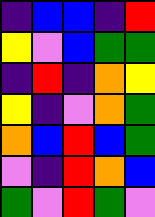[["indigo", "blue", "blue", "indigo", "red"], ["yellow", "violet", "blue", "green", "green"], ["indigo", "red", "indigo", "orange", "yellow"], ["yellow", "indigo", "violet", "orange", "green"], ["orange", "blue", "red", "blue", "green"], ["violet", "indigo", "red", "orange", "blue"], ["green", "violet", "red", "green", "violet"]]